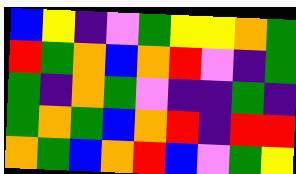[["blue", "yellow", "indigo", "violet", "green", "yellow", "yellow", "orange", "green"], ["red", "green", "orange", "blue", "orange", "red", "violet", "indigo", "green"], ["green", "indigo", "orange", "green", "violet", "indigo", "indigo", "green", "indigo"], ["green", "orange", "green", "blue", "orange", "red", "indigo", "red", "red"], ["orange", "green", "blue", "orange", "red", "blue", "violet", "green", "yellow"]]